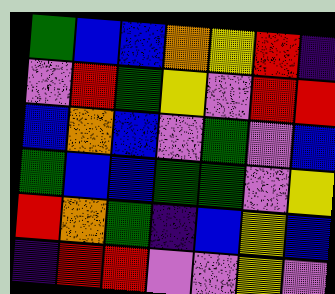[["green", "blue", "blue", "orange", "yellow", "red", "indigo"], ["violet", "red", "green", "yellow", "violet", "red", "red"], ["blue", "orange", "blue", "violet", "green", "violet", "blue"], ["green", "blue", "blue", "green", "green", "violet", "yellow"], ["red", "orange", "green", "indigo", "blue", "yellow", "blue"], ["indigo", "red", "red", "violet", "violet", "yellow", "violet"]]